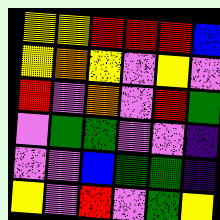[["yellow", "yellow", "red", "red", "red", "blue"], ["yellow", "orange", "yellow", "violet", "yellow", "violet"], ["red", "violet", "orange", "violet", "red", "green"], ["violet", "green", "green", "violet", "violet", "indigo"], ["violet", "violet", "blue", "green", "green", "indigo"], ["yellow", "violet", "red", "violet", "green", "yellow"]]